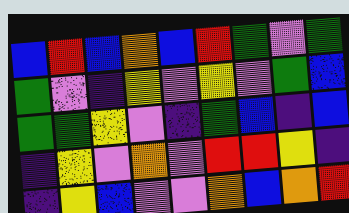[["blue", "red", "blue", "orange", "blue", "red", "green", "violet", "green"], ["green", "violet", "indigo", "yellow", "violet", "yellow", "violet", "green", "blue"], ["green", "green", "yellow", "violet", "indigo", "green", "blue", "indigo", "blue"], ["indigo", "yellow", "violet", "orange", "violet", "red", "red", "yellow", "indigo"], ["indigo", "yellow", "blue", "violet", "violet", "orange", "blue", "orange", "red"]]